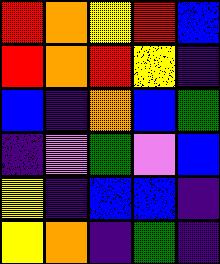[["red", "orange", "yellow", "red", "blue"], ["red", "orange", "red", "yellow", "indigo"], ["blue", "indigo", "orange", "blue", "green"], ["indigo", "violet", "green", "violet", "blue"], ["yellow", "indigo", "blue", "blue", "indigo"], ["yellow", "orange", "indigo", "green", "indigo"]]